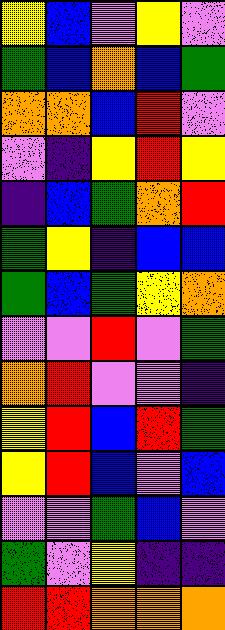[["yellow", "blue", "violet", "yellow", "violet"], ["green", "blue", "orange", "blue", "green"], ["orange", "orange", "blue", "red", "violet"], ["violet", "indigo", "yellow", "red", "yellow"], ["indigo", "blue", "green", "orange", "red"], ["green", "yellow", "indigo", "blue", "blue"], ["green", "blue", "green", "yellow", "orange"], ["violet", "violet", "red", "violet", "green"], ["orange", "red", "violet", "violet", "indigo"], ["yellow", "red", "blue", "red", "green"], ["yellow", "red", "blue", "violet", "blue"], ["violet", "violet", "green", "blue", "violet"], ["green", "violet", "yellow", "indigo", "indigo"], ["red", "red", "orange", "orange", "orange"]]